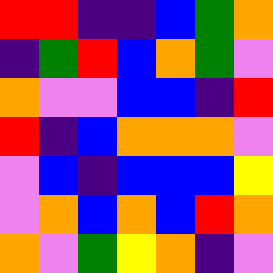[["red", "red", "indigo", "indigo", "blue", "green", "orange"], ["indigo", "green", "red", "blue", "orange", "green", "violet"], ["orange", "violet", "violet", "blue", "blue", "indigo", "red"], ["red", "indigo", "blue", "orange", "orange", "orange", "violet"], ["violet", "blue", "indigo", "blue", "blue", "blue", "yellow"], ["violet", "orange", "blue", "orange", "blue", "red", "orange"], ["orange", "violet", "green", "yellow", "orange", "indigo", "violet"]]